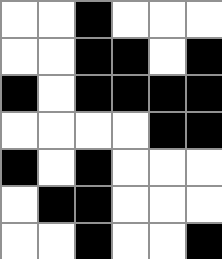[["white", "white", "black", "white", "white", "white"], ["white", "white", "black", "black", "white", "black"], ["black", "white", "black", "black", "black", "black"], ["white", "white", "white", "white", "black", "black"], ["black", "white", "black", "white", "white", "white"], ["white", "black", "black", "white", "white", "white"], ["white", "white", "black", "white", "white", "black"]]